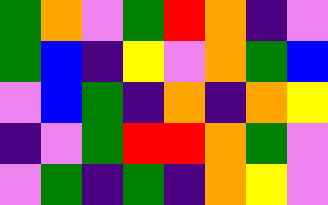[["green", "orange", "violet", "green", "red", "orange", "indigo", "violet"], ["green", "blue", "indigo", "yellow", "violet", "orange", "green", "blue"], ["violet", "blue", "green", "indigo", "orange", "indigo", "orange", "yellow"], ["indigo", "violet", "green", "red", "red", "orange", "green", "violet"], ["violet", "green", "indigo", "green", "indigo", "orange", "yellow", "violet"]]